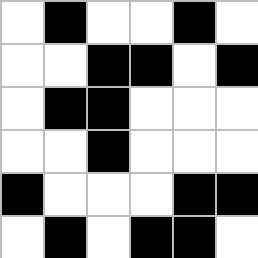[["white", "black", "white", "white", "black", "white"], ["white", "white", "black", "black", "white", "black"], ["white", "black", "black", "white", "white", "white"], ["white", "white", "black", "white", "white", "white"], ["black", "white", "white", "white", "black", "black"], ["white", "black", "white", "black", "black", "white"]]